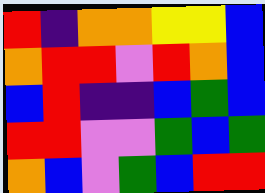[["red", "indigo", "orange", "orange", "yellow", "yellow", "blue"], ["orange", "red", "red", "violet", "red", "orange", "blue"], ["blue", "red", "indigo", "indigo", "blue", "green", "blue"], ["red", "red", "violet", "violet", "green", "blue", "green"], ["orange", "blue", "violet", "green", "blue", "red", "red"]]